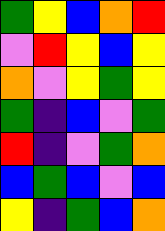[["green", "yellow", "blue", "orange", "red"], ["violet", "red", "yellow", "blue", "yellow"], ["orange", "violet", "yellow", "green", "yellow"], ["green", "indigo", "blue", "violet", "green"], ["red", "indigo", "violet", "green", "orange"], ["blue", "green", "blue", "violet", "blue"], ["yellow", "indigo", "green", "blue", "orange"]]